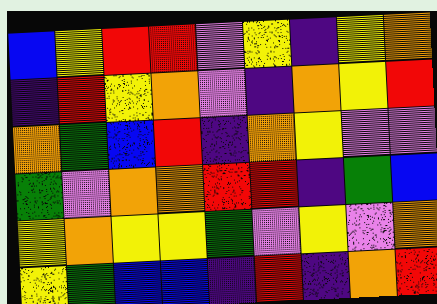[["blue", "yellow", "red", "red", "violet", "yellow", "indigo", "yellow", "orange"], ["indigo", "red", "yellow", "orange", "violet", "indigo", "orange", "yellow", "red"], ["orange", "green", "blue", "red", "indigo", "orange", "yellow", "violet", "violet"], ["green", "violet", "orange", "orange", "red", "red", "indigo", "green", "blue"], ["yellow", "orange", "yellow", "yellow", "green", "violet", "yellow", "violet", "orange"], ["yellow", "green", "blue", "blue", "indigo", "red", "indigo", "orange", "red"]]